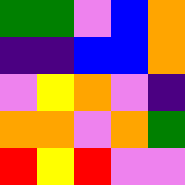[["green", "green", "violet", "blue", "orange"], ["indigo", "indigo", "blue", "blue", "orange"], ["violet", "yellow", "orange", "violet", "indigo"], ["orange", "orange", "violet", "orange", "green"], ["red", "yellow", "red", "violet", "violet"]]